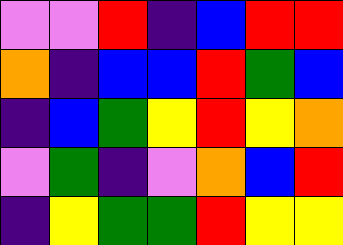[["violet", "violet", "red", "indigo", "blue", "red", "red"], ["orange", "indigo", "blue", "blue", "red", "green", "blue"], ["indigo", "blue", "green", "yellow", "red", "yellow", "orange"], ["violet", "green", "indigo", "violet", "orange", "blue", "red"], ["indigo", "yellow", "green", "green", "red", "yellow", "yellow"]]